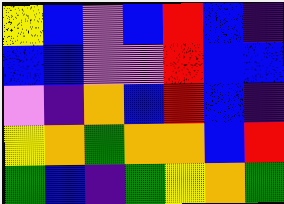[["yellow", "blue", "violet", "blue", "red", "blue", "indigo"], ["blue", "blue", "violet", "violet", "red", "blue", "blue"], ["violet", "indigo", "orange", "blue", "red", "blue", "indigo"], ["yellow", "orange", "green", "orange", "orange", "blue", "red"], ["green", "blue", "indigo", "green", "yellow", "orange", "green"]]